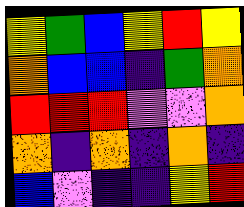[["yellow", "green", "blue", "yellow", "red", "yellow"], ["orange", "blue", "blue", "indigo", "green", "orange"], ["red", "red", "red", "violet", "violet", "orange"], ["orange", "indigo", "orange", "indigo", "orange", "indigo"], ["blue", "violet", "indigo", "indigo", "yellow", "red"]]